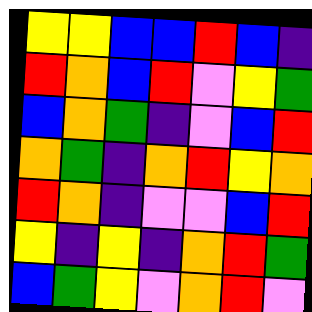[["yellow", "yellow", "blue", "blue", "red", "blue", "indigo"], ["red", "orange", "blue", "red", "violet", "yellow", "green"], ["blue", "orange", "green", "indigo", "violet", "blue", "red"], ["orange", "green", "indigo", "orange", "red", "yellow", "orange"], ["red", "orange", "indigo", "violet", "violet", "blue", "red"], ["yellow", "indigo", "yellow", "indigo", "orange", "red", "green"], ["blue", "green", "yellow", "violet", "orange", "red", "violet"]]